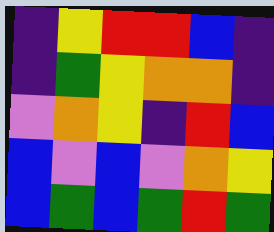[["indigo", "yellow", "red", "red", "blue", "indigo"], ["indigo", "green", "yellow", "orange", "orange", "indigo"], ["violet", "orange", "yellow", "indigo", "red", "blue"], ["blue", "violet", "blue", "violet", "orange", "yellow"], ["blue", "green", "blue", "green", "red", "green"]]